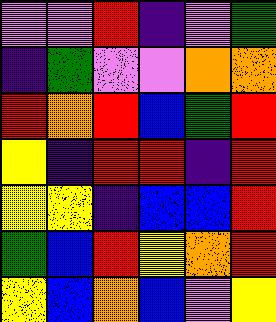[["violet", "violet", "red", "indigo", "violet", "green"], ["indigo", "green", "violet", "violet", "orange", "orange"], ["red", "orange", "red", "blue", "green", "red"], ["yellow", "indigo", "red", "red", "indigo", "red"], ["yellow", "yellow", "indigo", "blue", "blue", "red"], ["green", "blue", "red", "yellow", "orange", "red"], ["yellow", "blue", "orange", "blue", "violet", "yellow"]]